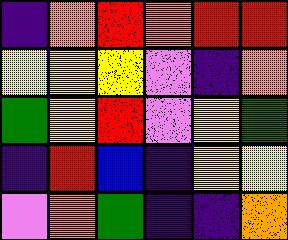[["indigo", "orange", "red", "orange", "red", "red"], ["yellow", "yellow", "yellow", "violet", "indigo", "orange"], ["green", "yellow", "red", "violet", "yellow", "green"], ["indigo", "red", "blue", "indigo", "yellow", "yellow"], ["violet", "orange", "green", "indigo", "indigo", "orange"]]